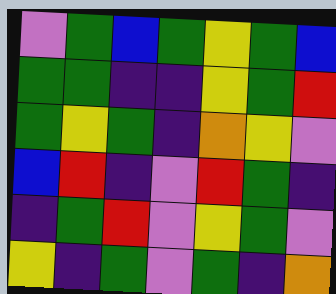[["violet", "green", "blue", "green", "yellow", "green", "blue"], ["green", "green", "indigo", "indigo", "yellow", "green", "red"], ["green", "yellow", "green", "indigo", "orange", "yellow", "violet"], ["blue", "red", "indigo", "violet", "red", "green", "indigo"], ["indigo", "green", "red", "violet", "yellow", "green", "violet"], ["yellow", "indigo", "green", "violet", "green", "indigo", "orange"]]